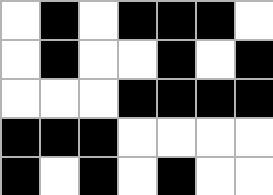[["white", "black", "white", "black", "black", "black", "white"], ["white", "black", "white", "white", "black", "white", "black"], ["white", "white", "white", "black", "black", "black", "black"], ["black", "black", "black", "white", "white", "white", "white"], ["black", "white", "black", "white", "black", "white", "white"]]